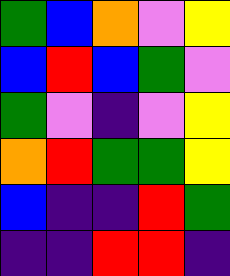[["green", "blue", "orange", "violet", "yellow"], ["blue", "red", "blue", "green", "violet"], ["green", "violet", "indigo", "violet", "yellow"], ["orange", "red", "green", "green", "yellow"], ["blue", "indigo", "indigo", "red", "green"], ["indigo", "indigo", "red", "red", "indigo"]]